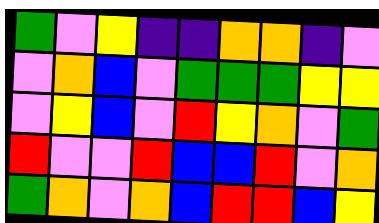[["green", "violet", "yellow", "indigo", "indigo", "orange", "orange", "indigo", "violet"], ["violet", "orange", "blue", "violet", "green", "green", "green", "yellow", "yellow"], ["violet", "yellow", "blue", "violet", "red", "yellow", "orange", "violet", "green"], ["red", "violet", "violet", "red", "blue", "blue", "red", "violet", "orange"], ["green", "orange", "violet", "orange", "blue", "red", "red", "blue", "yellow"]]